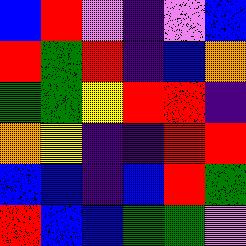[["blue", "red", "violet", "indigo", "violet", "blue"], ["red", "green", "red", "indigo", "blue", "orange"], ["green", "green", "yellow", "red", "red", "indigo"], ["orange", "yellow", "indigo", "indigo", "red", "red"], ["blue", "blue", "indigo", "blue", "red", "green"], ["red", "blue", "blue", "green", "green", "violet"]]